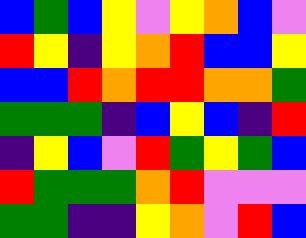[["blue", "green", "blue", "yellow", "violet", "yellow", "orange", "blue", "violet"], ["red", "yellow", "indigo", "yellow", "orange", "red", "blue", "blue", "yellow"], ["blue", "blue", "red", "orange", "red", "red", "orange", "orange", "green"], ["green", "green", "green", "indigo", "blue", "yellow", "blue", "indigo", "red"], ["indigo", "yellow", "blue", "violet", "red", "green", "yellow", "green", "blue"], ["red", "green", "green", "green", "orange", "red", "violet", "violet", "violet"], ["green", "green", "indigo", "indigo", "yellow", "orange", "violet", "red", "blue"]]